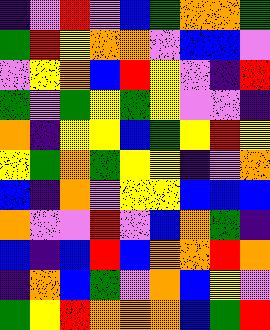[["indigo", "violet", "red", "violet", "blue", "green", "orange", "orange", "green"], ["green", "red", "yellow", "orange", "orange", "violet", "blue", "blue", "violet"], ["violet", "yellow", "orange", "blue", "red", "yellow", "violet", "indigo", "red"], ["green", "violet", "green", "yellow", "green", "yellow", "violet", "violet", "indigo"], ["orange", "indigo", "yellow", "yellow", "blue", "green", "yellow", "red", "yellow"], ["yellow", "green", "orange", "green", "yellow", "yellow", "indigo", "violet", "orange"], ["blue", "indigo", "orange", "violet", "yellow", "yellow", "blue", "blue", "blue"], ["orange", "violet", "violet", "red", "violet", "blue", "orange", "green", "indigo"], ["blue", "indigo", "blue", "red", "blue", "orange", "orange", "red", "orange"], ["indigo", "orange", "blue", "green", "violet", "orange", "blue", "yellow", "violet"], ["green", "yellow", "red", "orange", "orange", "orange", "blue", "green", "red"]]